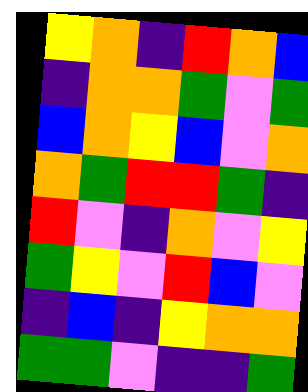[["yellow", "orange", "indigo", "red", "orange", "blue"], ["indigo", "orange", "orange", "green", "violet", "green"], ["blue", "orange", "yellow", "blue", "violet", "orange"], ["orange", "green", "red", "red", "green", "indigo"], ["red", "violet", "indigo", "orange", "violet", "yellow"], ["green", "yellow", "violet", "red", "blue", "violet"], ["indigo", "blue", "indigo", "yellow", "orange", "orange"], ["green", "green", "violet", "indigo", "indigo", "green"]]